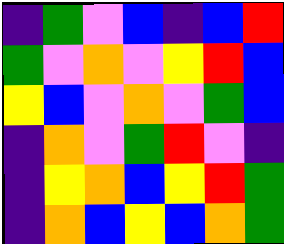[["indigo", "green", "violet", "blue", "indigo", "blue", "red"], ["green", "violet", "orange", "violet", "yellow", "red", "blue"], ["yellow", "blue", "violet", "orange", "violet", "green", "blue"], ["indigo", "orange", "violet", "green", "red", "violet", "indigo"], ["indigo", "yellow", "orange", "blue", "yellow", "red", "green"], ["indigo", "orange", "blue", "yellow", "blue", "orange", "green"]]